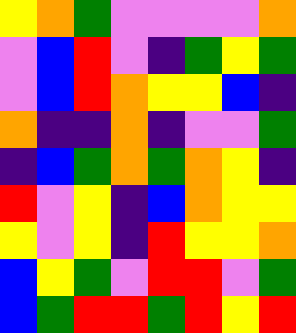[["yellow", "orange", "green", "violet", "violet", "violet", "violet", "orange"], ["violet", "blue", "red", "violet", "indigo", "green", "yellow", "green"], ["violet", "blue", "red", "orange", "yellow", "yellow", "blue", "indigo"], ["orange", "indigo", "indigo", "orange", "indigo", "violet", "violet", "green"], ["indigo", "blue", "green", "orange", "green", "orange", "yellow", "indigo"], ["red", "violet", "yellow", "indigo", "blue", "orange", "yellow", "yellow"], ["yellow", "violet", "yellow", "indigo", "red", "yellow", "yellow", "orange"], ["blue", "yellow", "green", "violet", "red", "red", "violet", "green"], ["blue", "green", "red", "red", "green", "red", "yellow", "red"]]